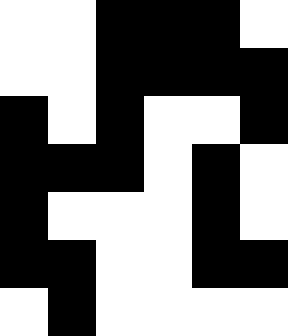[["white", "white", "black", "black", "black", "white"], ["white", "white", "black", "black", "black", "black"], ["black", "white", "black", "white", "white", "black"], ["black", "black", "black", "white", "black", "white"], ["black", "white", "white", "white", "black", "white"], ["black", "black", "white", "white", "black", "black"], ["white", "black", "white", "white", "white", "white"]]